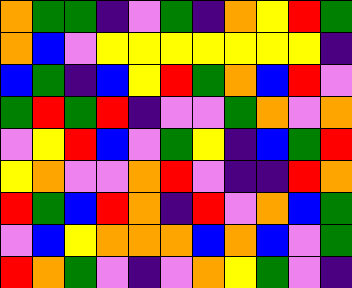[["orange", "green", "green", "indigo", "violet", "green", "indigo", "orange", "yellow", "red", "green"], ["orange", "blue", "violet", "yellow", "yellow", "yellow", "yellow", "yellow", "yellow", "yellow", "indigo"], ["blue", "green", "indigo", "blue", "yellow", "red", "green", "orange", "blue", "red", "violet"], ["green", "red", "green", "red", "indigo", "violet", "violet", "green", "orange", "violet", "orange"], ["violet", "yellow", "red", "blue", "violet", "green", "yellow", "indigo", "blue", "green", "red"], ["yellow", "orange", "violet", "violet", "orange", "red", "violet", "indigo", "indigo", "red", "orange"], ["red", "green", "blue", "red", "orange", "indigo", "red", "violet", "orange", "blue", "green"], ["violet", "blue", "yellow", "orange", "orange", "orange", "blue", "orange", "blue", "violet", "green"], ["red", "orange", "green", "violet", "indigo", "violet", "orange", "yellow", "green", "violet", "indigo"]]